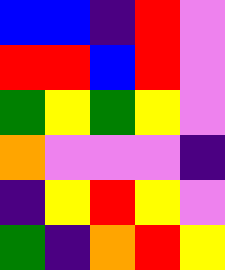[["blue", "blue", "indigo", "red", "violet"], ["red", "red", "blue", "red", "violet"], ["green", "yellow", "green", "yellow", "violet"], ["orange", "violet", "violet", "violet", "indigo"], ["indigo", "yellow", "red", "yellow", "violet"], ["green", "indigo", "orange", "red", "yellow"]]